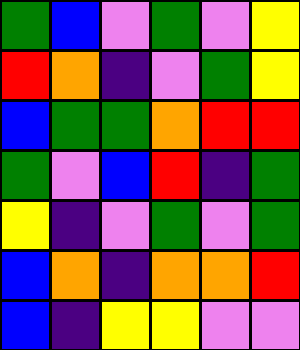[["green", "blue", "violet", "green", "violet", "yellow"], ["red", "orange", "indigo", "violet", "green", "yellow"], ["blue", "green", "green", "orange", "red", "red"], ["green", "violet", "blue", "red", "indigo", "green"], ["yellow", "indigo", "violet", "green", "violet", "green"], ["blue", "orange", "indigo", "orange", "orange", "red"], ["blue", "indigo", "yellow", "yellow", "violet", "violet"]]